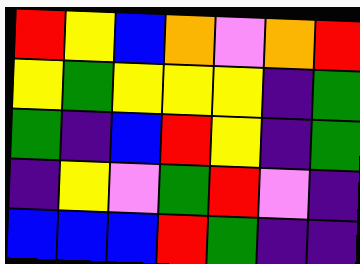[["red", "yellow", "blue", "orange", "violet", "orange", "red"], ["yellow", "green", "yellow", "yellow", "yellow", "indigo", "green"], ["green", "indigo", "blue", "red", "yellow", "indigo", "green"], ["indigo", "yellow", "violet", "green", "red", "violet", "indigo"], ["blue", "blue", "blue", "red", "green", "indigo", "indigo"]]